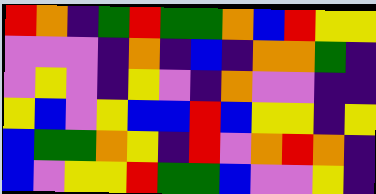[["red", "orange", "indigo", "green", "red", "green", "green", "orange", "blue", "red", "yellow", "yellow"], ["violet", "violet", "violet", "indigo", "orange", "indigo", "blue", "indigo", "orange", "orange", "green", "indigo"], ["violet", "yellow", "violet", "indigo", "yellow", "violet", "indigo", "orange", "violet", "violet", "indigo", "indigo"], ["yellow", "blue", "violet", "yellow", "blue", "blue", "red", "blue", "yellow", "yellow", "indigo", "yellow"], ["blue", "green", "green", "orange", "yellow", "indigo", "red", "violet", "orange", "red", "orange", "indigo"], ["blue", "violet", "yellow", "yellow", "red", "green", "green", "blue", "violet", "violet", "yellow", "indigo"]]